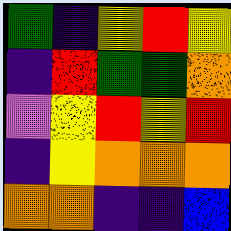[["green", "indigo", "yellow", "red", "yellow"], ["indigo", "red", "green", "green", "orange"], ["violet", "yellow", "red", "yellow", "red"], ["indigo", "yellow", "orange", "orange", "orange"], ["orange", "orange", "indigo", "indigo", "blue"]]